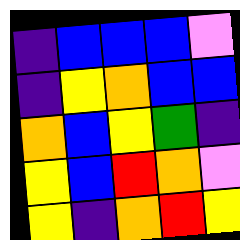[["indigo", "blue", "blue", "blue", "violet"], ["indigo", "yellow", "orange", "blue", "blue"], ["orange", "blue", "yellow", "green", "indigo"], ["yellow", "blue", "red", "orange", "violet"], ["yellow", "indigo", "orange", "red", "yellow"]]